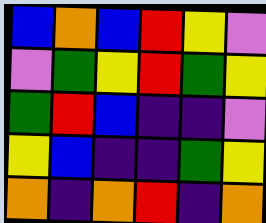[["blue", "orange", "blue", "red", "yellow", "violet"], ["violet", "green", "yellow", "red", "green", "yellow"], ["green", "red", "blue", "indigo", "indigo", "violet"], ["yellow", "blue", "indigo", "indigo", "green", "yellow"], ["orange", "indigo", "orange", "red", "indigo", "orange"]]